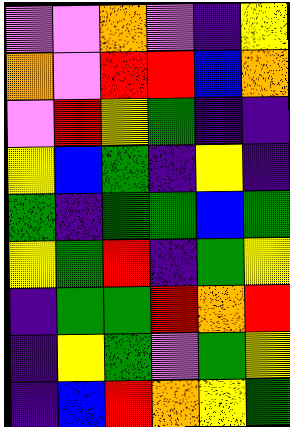[["violet", "violet", "orange", "violet", "indigo", "yellow"], ["orange", "violet", "red", "red", "blue", "orange"], ["violet", "red", "yellow", "green", "indigo", "indigo"], ["yellow", "blue", "green", "indigo", "yellow", "indigo"], ["green", "indigo", "green", "green", "blue", "green"], ["yellow", "green", "red", "indigo", "green", "yellow"], ["indigo", "green", "green", "red", "orange", "red"], ["indigo", "yellow", "green", "violet", "green", "yellow"], ["indigo", "blue", "red", "orange", "yellow", "green"]]